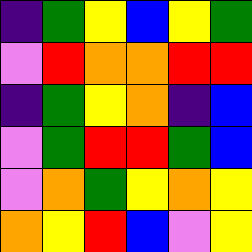[["indigo", "green", "yellow", "blue", "yellow", "green"], ["violet", "red", "orange", "orange", "red", "red"], ["indigo", "green", "yellow", "orange", "indigo", "blue"], ["violet", "green", "red", "red", "green", "blue"], ["violet", "orange", "green", "yellow", "orange", "yellow"], ["orange", "yellow", "red", "blue", "violet", "yellow"]]